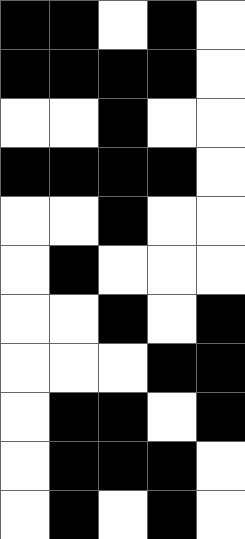[["black", "black", "white", "black", "white"], ["black", "black", "black", "black", "white"], ["white", "white", "black", "white", "white"], ["black", "black", "black", "black", "white"], ["white", "white", "black", "white", "white"], ["white", "black", "white", "white", "white"], ["white", "white", "black", "white", "black"], ["white", "white", "white", "black", "black"], ["white", "black", "black", "white", "black"], ["white", "black", "black", "black", "white"], ["white", "black", "white", "black", "white"]]